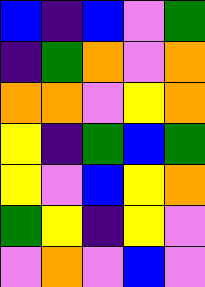[["blue", "indigo", "blue", "violet", "green"], ["indigo", "green", "orange", "violet", "orange"], ["orange", "orange", "violet", "yellow", "orange"], ["yellow", "indigo", "green", "blue", "green"], ["yellow", "violet", "blue", "yellow", "orange"], ["green", "yellow", "indigo", "yellow", "violet"], ["violet", "orange", "violet", "blue", "violet"]]